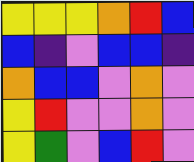[["yellow", "yellow", "yellow", "orange", "red", "blue"], ["blue", "indigo", "violet", "blue", "blue", "indigo"], ["orange", "blue", "blue", "violet", "orange", "violet"], ["yellow", "red", "violet", "violet", "orange", "violet"], ["yellow", "green", "violet", "blue", "red", "violet"]]